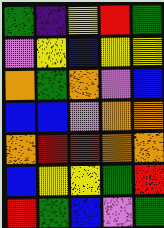[["green", "indigo", "yellow", "red", "green"], ["violet", "yellow", "blue", "yellow", "yellow"], ["orange", "green", "orange", "violet", "blue"], ["blue", "blue", "violet", "orange", "orange"], ["orange", "red", "red", "orange", "orange"], ["blue", "yellow", "yellow", "green", "red"], ["red", "green", "blue", "violet", "green"]]